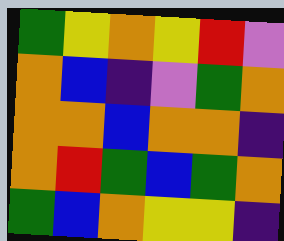[["green", "yellow", "orange", "yellow", "red", "violet"], ["orange", "blue", "indigo", "violet", "green", "orange"], ["orange", "orange", "blue", "orange", "orange", "indigo"], ["orange", "red", "green", "blue", "green", "orange"], ["green", "blue", "orange", "yellow", "yellow", "indigo"]]